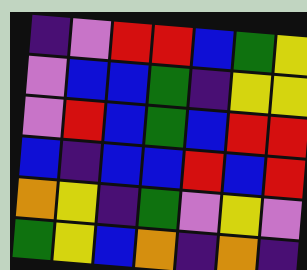[["indigo", "violet", "red", "red", "blue", "green", "yellow"], ["violet", "blue", "blue", "green", "indigo", "yellow", "yellow"], ["violet", "red", "blue", "green", "blue", "red", "red"], ["blue", "indigo", "blue", "blue", "red", "blue", "red"], ["orange", "yellow", "indigo", "green", "violet", "yellow", "violet"], ["green", "yellow", "blue", "orange", "indigo", "orange", "indigo"]]